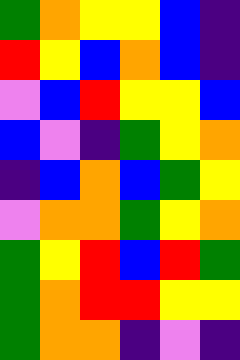[["green", "orange", "yellow", "yellow", "blue", "indigo"], ["red", "yellow", "blue", "orange", "blue", "indigo"], ["violet", "blue", "red", "yellow", "yellow", "blue"], ["blue", "violet", "indigo", "green", "yellow", "orange"], ["indigo", "blue", "orange", "blue", "green", "yellow"], ["violet", "orange", "orange", "green", "yellow", "orange"], ["green", "yellow", "red", "blue", "red", "green"], ["green", "orange", "red", "red", "yellow", "yellow"], ["green", "orange", "orange", "indigo", "violet", "indigo"]]